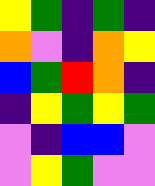[["yellow", "green", "indigo", "green", "indigo"], ["orange", "violet", "indigo", "orange", "yellow"], ["blue", "green", "red", "orange", "indigo"], ["indigo", "yellow", "green", "yellow", "green"], ["violet", "indigo", "blue", "blue", "violet"], ["violet", "yellow", "green", "violet", "violet"]]